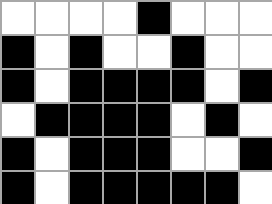[["white", "white", "white", "white", "black", "white", "white", "white"], ["black", "white", "black", "white", "white", "black", "white", "white"], ["black", "white", "black", "black", "black", "black", "white", "black"], ["white", "black", "black", "black", "black", "white", "black", "white"], ["black", "white", "black", "black", "black", "white", "white", "black"], ["black", "white", "black", "black", "black", "black", "black", "white"]]